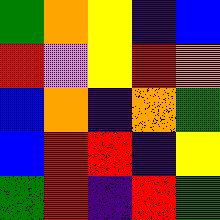[["green", "orange", "yellow", "indigo", "blue"], ["red", "violet", "yellow", "red", "orange"], ["blue", "orange", "indigo", "orange", "green"], ["blue", "red", "red", "indigo", "yellow"], ["green", "red", "indigo", "red", "green"]]